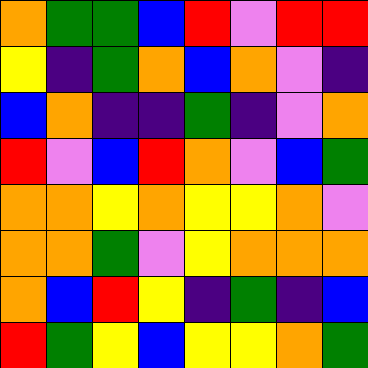[["orange", "green", "green", "blue", "red", "violet", "red", "red"], ["yellow", "indigo", "green", "orange", "blue", "orange", "violet", "indigo"], ["blue", "orange", "indigo", "indigo", "green", "indigo", "violet", "orange"], ["red", "violet", "blue", "red", "orange", "violet", "blue", "green"], ["orange", "orange", "yellow", "orange", "yellow", "yellow", "orange", "violet"], ["orange", "orange", "green", "violet", "yellow", "orange", "orange", "orange"], ["orange", "blue", "red", "yellow", "indigo", "green", "indigo", "blue"], ["red", "green", "yellow", "blue", "yellow", "yellow", "orange", "green"]]